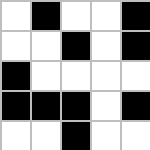[["white", "black", "white", "white", "black"], ["white", "white", "black", "white", "black"], ["black", "white", "white", "white", "white"], ["black", "black", "black", "white", "black"], ["white", "white", "black", "white", "white"]]